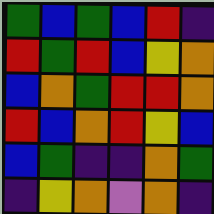[["green", "blue", "green", "blue", "red", "indigo"], ["red", "green", "red", "blue", "yellow", "orange"], ["blue", "orange", "green", "red", "red", "orange"], ["red", "blue", "orange", "red", "yellow", "blue"], ["blue", "green", "indigo", "indigo", "orange", "green"], ["indigo", "yellow", "orange", "violet", "orange", "indigo"]]